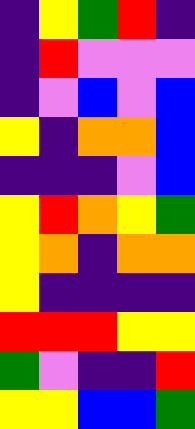[["indigo", "yellow", "green", "red", "indigo"], ["indigo", "red", "violet", "violet", "violet"], ["indigo", "violet", "blue", "violet", "blue"], ["yellow", "indigo", "orange", "orange", "blue"], ["indigo", "indigo", "indigo", "violet", "blue"], ["yellow", "red", "orange", "yellow", "green"], ["yellow", "orange", "indigo", "orange", "orange"], ["yellow", "indigo", "indigo", "indigo", "indigo"], ["red", "red", "red", "yellow", "yellow"], ["green", "violet", "indigo", "indigo", "red"], ["yellow", "yellow", "blue", "blue", "green"]]